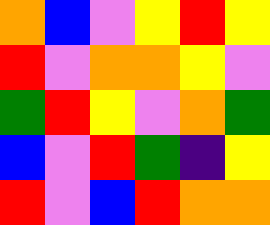[["orange", "blue", "violet", "yellow", "red", "yellow"], ["red", "violet", "orange", "orange", "yellow", "violet"], ["green", "red", "yellow", "violet", "orange", "green"], ["blue", "violet", "red", "green", "indigo", "yellow"], ["red", "violet", "blue", "red", "orange", "orange"]]